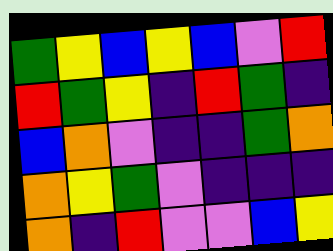[["green", "yellow", "blue", "yellow", "blue", "violet", "red"], ["red", "green", "yellow", "indigo", "red", "green", "indigo"], ["blue", "orange", "violet", "indigo", "indigo", "green", "orange"], ["orange", "yellow", "green", "violet", "indigo", "indigo", "indigo"], ["orange", "indigo", "red", "violet", "violet", "blue", "yellow"]]